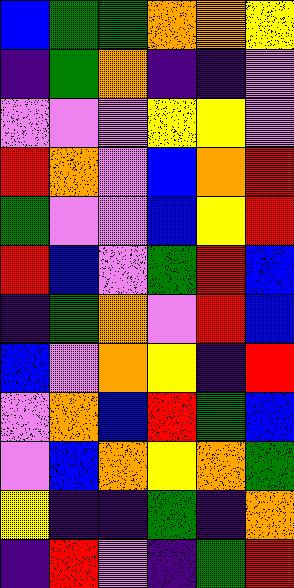[["blue", "green", "green", "orange", "orange", "yellow"], ["indigo", "green", "orange", "indigo", "indigo", "violet"], ["violet", "violet", "violet", "yellow", "yellow", "violet"], ["red", "orange", "violet", "blue", "orange", "red"], ["green", "violet", "violet", "blue", "yellow", "red"], ["red", "blue", "violet", "green", "red", "blue"], ["indigo", "green", "orange", "violet", "red", "blue"], ["blue", "violet", "orange", "yellow", "indigo", "red"], ["violet", "orange", "blue", "red", "green", "blue"], ["violet", "blue", "orange", "yellow", "orange", "green"], ["yellow", "indigo", "indigo", "green", "indigo", "orange"], ["indigo", "red", "violet", "indigo", "green", "red"]]